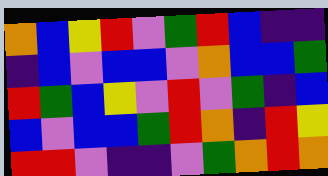[["orange", "blue", "yellow", "red", "violet", "green", "red", "blue", "indigo", "indigo"], ["indigo", "blue", "violet", "blue", "blue", "violet", "orange", "blue", "blue", "green"], ["red", "green", "blue", "yellow", "violet", "red", "violet", "green", "indigo", "blue"], ["blue", "violet", "blue", "blue", "green", "red", "orange", "indigo", "red", "yellow"], ["red", "red", "violet", "indigo", "indigo", "violet", "green", "orange", "red", "orange"]]